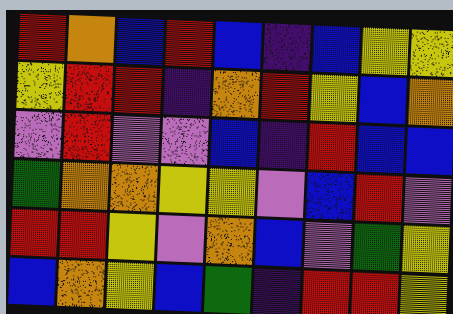[["red", "orange", "blue", "red", "blue", "indigo", "blue", "yellow", "yellow"], ["yellow", "red", "red", "indigo", "orange", "red", "yellow", "blue", "orange"], ["violet", "red", "violet", "violet", "blue", "indigo", "red", "blue", "blue"], ["green", "orange", "orange", "yellow", "yellow", "violet", "blue", "red", "violet"], ["red", "red", "yellow", "violet", "orange", "blue", "violet", "green", "yellow"], ["blue", "orange", "yellow", "blue", "green", "indigo", "red", "red", "yellow"]]